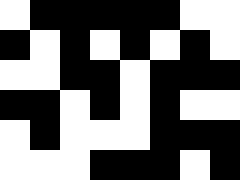[["white", "black", "black", "black", "black", "black", "white", "white"], ["black", "white", "black", "white", "black", "white", "black", "white"], ["white", "white", "black", "black", "white", "black", "black", "black"], ["black", "black", "white", "black", "white", "black", "white", "white"], ["white", "black", "white", "white", "white", "black", "black", "black"], ["white", "white", "white", "black", "black", "black", "white", "black"]]